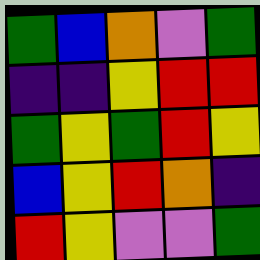[["green", "blue", "orange", "violet", "green"], ["indigo", "indigo", "yellow", "red", "red"], ["green", "yellow", "green", "red", "yellow"], ["blue", "yellow", "red", "orange", "indigo"], ["red", "yellow", "violet", "violet", "green"]]